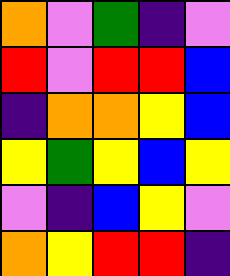[["orange", "violet", "green", "indigo", "violet"], ["red", "violet", "red", "red", "blue"], ["indigo", "orange", "orange", "yellow", "blue"], ["yellow", "green", "yellow", "blue", "yellow"], ["violet", "indigo", "blue", "yellow", "violet"], ["orange", "yellow", "red", "red", "indigo"]]